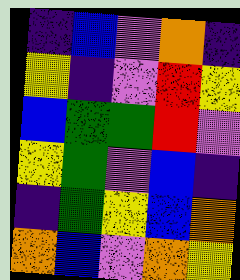[["indigo", "blue", "violet", "orange", "indigo"], ["yellow", "indigo", "violet", "red", "yellow"], ["blue", "green", "green", "red", "violet"], ["yellow", "green", "violet", "blue", "indigo"], ["indigo", "green", "yellow", "blue", "orange"], ["orange", "blue", "violet", "orange", "yellow"]]